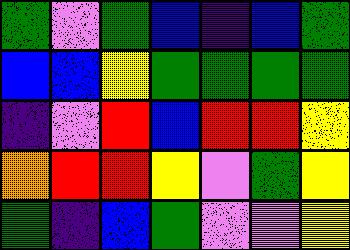[["green", "violet", "green", "blue", "indigo", "blue", "green"], ["blue", "blue", "yellow", "green", "green", "green", "green"], ["indigo", "violet", "red", "blue", "red", "red", "yellow"], ["orange", "red", "red", "yellow", "violet", "green", "yellow"], ["green", "indigo", "blue", "green", "violet", "violet", "yellow"]]